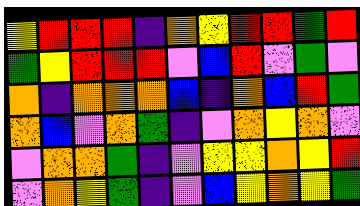[["yellow", "red", "red", "red", "indigo", "orange", "yellow", "red", "red", "green", "red"], ["green", "yellow", "red", "red", "red", "violet", "blue", "red", "violet", "green", "violet"], ["orange", "indigo", "orange", "orange", "orange", "blue", "indigo", "orange", "blue", "red", "green"], ["orange", "blue", "violet", "orange", "green", "indigo", "violet", "orange", "yellow", "orange", "violet"], ["violet", "orange", "orange", "green", "indigo", "violet", "yellow", "yellow", "orange", "yellow", "red"], ["violet", "orange", "yellow", "green", "indigo", "violet", "blue", "yellow", "orange", "yellow", "green"]]